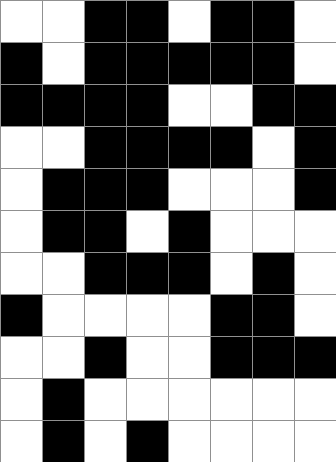[["white", "white", "black", "black", "white", "black", "black", "white"], ["black", "white", "black", "black", "black", "black", "black", "white"], ["black", "black", "black", "black", "white", "white", "black", "black"], ["white", "white", "black", "black", "black", "black", "white", "black"], ["white", "black", "black", "black", "white", "white", "white", "black"], ["white", "black", "black", "white", "black", "white", "white", "white"], ["white", "white", "black", "black", "black", "white", "black", "white"], ["black", "white", "white", "white", "white", "black", "black", "white"], ["white", "white", "black", "white", "white", "black", "black", "black"], ["white", "black", "white", "white", "white", "white", "white", "white"], ["white", "black", "white", "black", "white", "white", "white", "white"]]